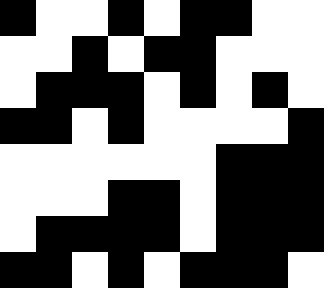[["black", "white", "white", "black", "white", "black", "black", "white", "white"], ["white", "white", "black", "white", "black", "black", "white", "white", "white"], ["white", "black", "black", "black", "white", "black", "white", "black", "white"], ["black", "black", "white", "black", "white", "white", "white", "white", "black"], ["white", "white", "white", "white", "white", "white", "black", "black", "black"], ["white", "white", "white", "black", "black", "white", "black", "black", "black"], ["white", "black", "black", "black", "black", "white", "black", "black", "black"], ["black", "black", "white", "black", "white", "black", "black", "black", "white"]]